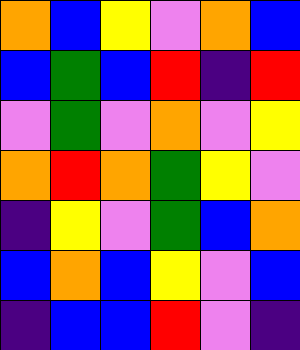[["orange", "blue", "yellow", "violet", "orange", "blue"], ["blue", "green", "blue", "red", "indigo", "red"], ["violet", "green", "violet", "orange", "violet", "yellow"], ["orange", "red", "orange", "green", "yellow", "violet"], ["indigo", "yellow", "violet", "green", "blue", "orange"], ["blue", "orange", "blue", "yellow", "violet", "blue"], ["indigo", "blue", "blue", "red", "violet", "indigo"]]